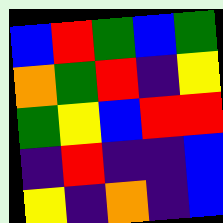[["blue", "red", "green", "blue", "green"], ["orange", "green", "red", "indigo", "yellow"], ["green", "yellow", "blue", "red", "red"], ["indigo", "red", "indigo", "indigo", "blue"], ["yellow", "indigo", "orange", "indigo", "blue"]]